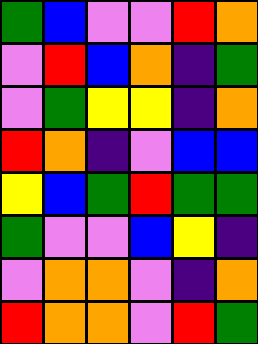[["green", "blue", "violet", "violet", "red", "orange"], ["violet", "red", "blue", "orange", "indigo", "green"], ["violet", "green", "yellow", "yellow", "indigo", "orange"], ["red", "orange", "indigo", "violet", "blue", "blue"], ["yellow", "blue", "green", "red", "green", "green"], ["green", "violet", "violet", "blue", "yellow", "indigo"], ["violet", "orange", "orange", "violet", "indigo", "orange"], ["red", "orange", "orange", "violet", "red", "green"]]